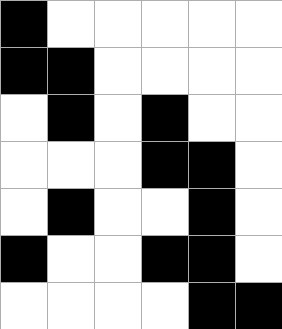[["black", "white", "white", "white", "white", "white"], ["black", "black", "white", "white", "white", "white"], ["white", "black", "white", "black", "white", "white"], ["white", "white", "white", "black", "black", "white"], ["white", "black", "white", "white", "black", "white"], ["black", "white", "white", "black", "black", "white"], ["white", "white", "white", "white", "black", "black"]]